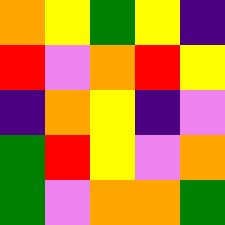[["orange", "yellow", "green", "yellow", "indigo"], ["red", "violet", "orange", "red", "yellow"], ["indigo", "orange", "yellow", "indigo", "violet"], ["green", "red", "yellow", "violet", "orange"], ["green", "violet", "orange", "orange", "green"]]